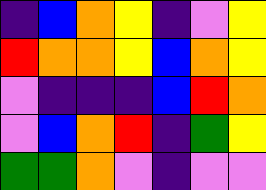[["indigo", "blue", "orange", "yellow", "indigo", "violet", "yellow"], ["red", "orange", "orange", "yellow", "blue", "orange", "yellow"], ["violet", "indigo", "indigo", "indigo", "blue", "red", "orange"], ["violet", "blue", "orange", "red", "indigo", "green", "yellow"], ["green", "green", "orange", "violet", "indigo", "violet", "violet"]]